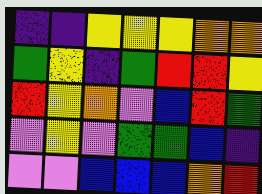[["indigo", "indigo", "yellow", "yellow", "yellow", "orange", "orange"], ["green", "yellow", "indigo", "green", "red", "red", "yellow"], ["red", "yellow", "orange", "violet", "blue", "red", "green"], ["violet", "yellow", "violet", "green", "green", "blue", "indigo"], ["violet", "violet", "blue", "blue", "blue", "orange", "red"]]